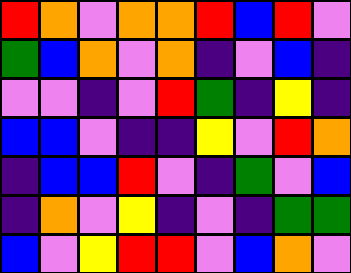[["red", "orange", "violet", "orange", "orange", "red", "blue", "red", "violet"], ["green", "blue", "orange", "violet", "orange", "indigo", "violet", "blue", "indigo"], ["violet", "violet", "indigo", "violet", "red", "green", "indigo", "yellow", "indigo"], ["blue", "blue", "violet", "indigo", "indigo", "yellow", "violet", "red", "orange"], ["indigo", "blue", "blue", "red", "violet", "indigo", "green", "violet", "blue"], ["indigo", "orange", "violet", "yellow", "indigo", "violet", "indigo", "green", "green"], ["blue", "violet", "yellow", "red", "red", "violet", "blue", "orange", "violet"]]